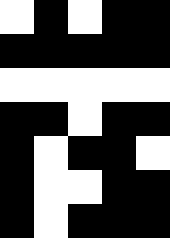[["white", "black", "white", "black", "black"], ["black", "black", "black", "black", "black"], ["white", "white", "white", "white", "white"], ["black", "black", "white", "black", "black"], ["black", "white", "black", "black", "white"], ["black", "white", "white", "black", "black"], ["black", "white", "black", "black", "black"]]